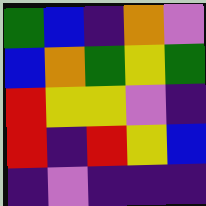[["green", "blue", "indigo", "orange", "violet"], ["blue", "orange", "green", "yellow", "green"], ["red", "yellow", "yellow", "violet", "indigo"], ["red", "indigo", "red", "yellow", "blue"], ["indigo", "violet", "indigo", "indigo", "indigo"]]